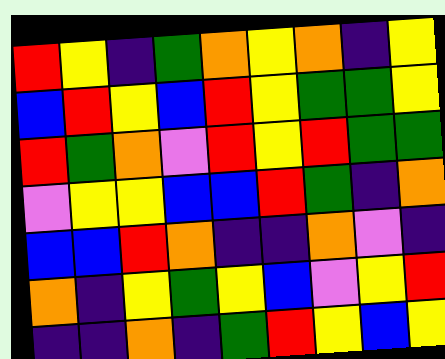[["red", "yellow", "indigo", "green", "orange", "yellow", "orange", "indigo", "yellow"], ["blue", "red", "yellow", "blue", "red", "yellow", "green", "green", "yellow"], ["red", "green", "orange", "violet", "red", "yellow", "red", "green", "green"], ["violet", "yellow", "yellow", "blue", "blue", "red", "green", "indigo", "orange"], ["blue", "blue", "red", "orange", "indigo", "indigo", "orange", "violet", "indigo"], ["orange", "indigo", "yellow", "green", "yellow", "blue", "violet", "yellow", "red"], ["indigo", "indigo", "orange", "indigo", "green", "red", "yellow", "blue", "yellow"]]